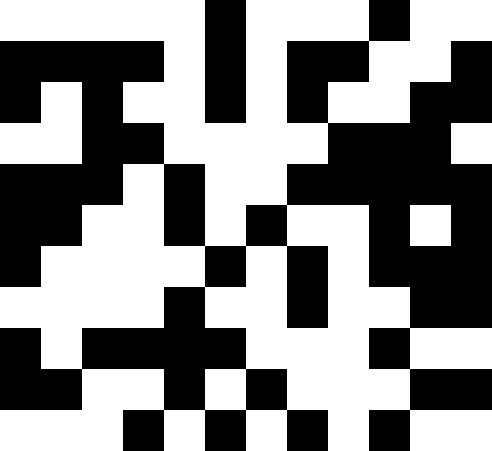[["white", "white", "white", "white", "white", "black", "white", "white", "white", "black", "white", "white"], ["black", "black", "black", "black", "white", "black", "white", "black", "black", "white", "white", "black"], ["black", "white", "black", "white", "white", "black", "white", "black", "white", "white", "black", "black"], ["white", "white", "black", "black", "white", "white", "white", "white", "black", "black", "black", "white"], ["black", "black", "black", "white", "black", "white", "white", "black", "black", "black", "black", "black"], ["black", "black", "white", "white", "black", "white", "black", "white", "white", "black", "white", "black"], ["black", "white", "white", "white", "white", "black", "white", "black", "white", "black", "black", "black"], ["white", "white", "white", "white", "black", "white", "white", "black", "white", "white", "black", "black"], ["black", "white", "black", "black", "black", "black", "white", "white", "white", "black", "white", "white"], ["black", "black", "white", "white", "black", "white", "black", "white", "white", "white", "black", "black"], ["white", "white", "white", "black", "white", "black", "white", "black", "white", "black", "white", "white"]]